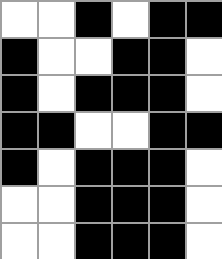[["white", "white", "black", "white", "black", "black"], ["black", "white", "white", "black", "black", "white"], ["black", "white", "black", "black", "black", "white"], ["black", "black", "white", "white", "black", "black"], ["black", "white", "black", "black", "black", "white"], ["white", "white", "black", "black", "black", "white"], ["white", "white", "black", "black", "black", "white"]]